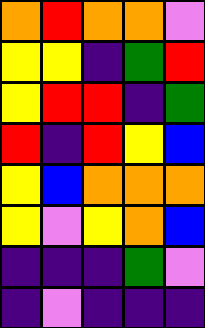[["orange", "red", "orange", "orange", "violet"], ["yellow", "yellow", "indigo", "green", "red"], ["yellow", "red", "red", "indigo", "green"], ["red", "indigo", "red", "yellow", "blue"], ["yellow", "blue", "orange", "orange", "orange"], ["yellow", "violet", "yellow", "orange", "blue"], ["indigo", "indigo", "indigo", "green", "violet"], ["indigo", "violet", "indigo", "indigo", "indigo"]]